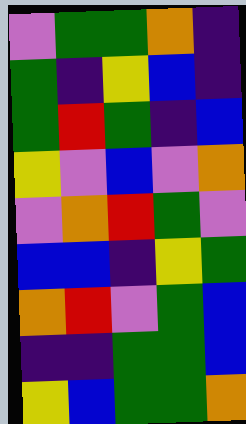[["violet", "green", "green", "orange", "indigo"], ["green", "indigo", "yellow", "blue", "indigo"], ["green", "red", "green", "indigo", "blue"], ["yellow", "violet", "blue", "violet", "orange"], ["violet", "orange", "red", "green", "violet"], ["blue", "blue", "indigo", "yellow", "green"], ["orange", "red", "violet", "green", "blue"], ["indigo", "indigo", "green", "green", "blue"], ["yellow", "blue", "green", "green", "orange"]]